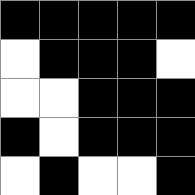[["black", "black", "black", "black", "black"], ["white", "black", "black", "black", "white"], ["white", "white", "black", "black", "black"], ["black", "white", "black", "black", "black"], ["white", "black", "white", "white", "black"]]